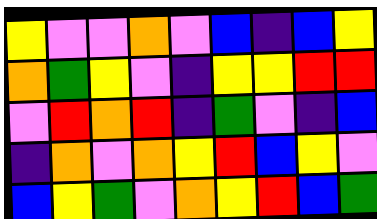[["yellow", "violet", "violet", "orange", "violet", "blue", "indigo", "blue", "yellow"], ["orange", "green", "yellow", "violet", "indigo", "yellow", "yellow", "red", "red"], ["violet", "red", "orange", "red", "indigo", "green", "violet", "indigo", "blue"], ["indigo", "orange", "violet", "orange", "yellow", "red", "blue", "yellow", "violet"], ["blue", "yellow", "green", "violet", "orange", "yellow", "red", "blue", "green"]]